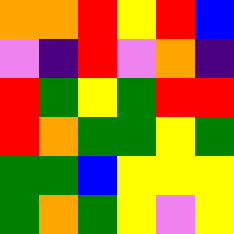[["orange", "orange", "red", "yellow", "red", "blue"], ["violet", "indigo", "red", "violet", "orange", "indigo"], ["red", "green", "yellow", "green", "red", "red"], ["red", "orange", "green", "green", "yellow", "green"], ["green", "green", "blue", "yellow", "yellow", "yellow"], ["green", "orange", "green", "yellow", "violet", "yellow"]]